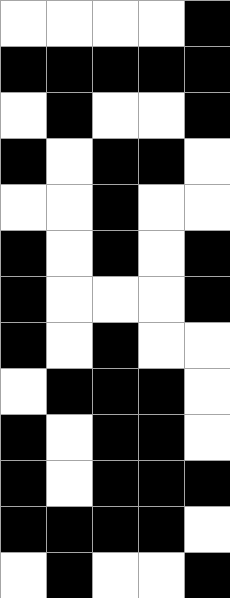[["white", "white", "white", "white", "black"], ["black", "black", "black", "black", "black"], ["white", "black", "white", "white", "black"], ["black", "white", "black", "black", "white"], ["white", "white", "black", "white", "white"], ["black", "white", "black", "white", "black"], ["black", "white", "white", "white", "black"], ["black", "white", "black", "white", "white"], ["white", "black", "black", "black", "white"], ["black", "white", "black", "black", "white"], ["black", "white", "black", "black", "black"], ["black", "black", "black", "black", "white"], ["white", "black", "white", "white", "black"]]